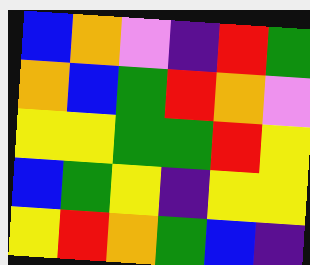[["blue", "orange", "violet", "indigo", "red", "green"], ["orange", "blue", "green", "red", "orange", "violet"], ["yellow", "yellow", "green", "green", "red", "yellow"], ["blue", "green", "yellow", "indigo", "yellow", "yellow"], ["yellow", "red", "orange", "green", "blue", "indigo"]]